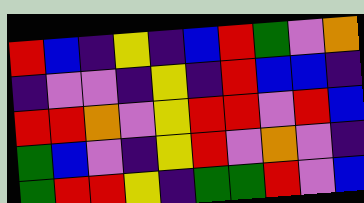[["red", "blue", "indigo", "yellow", "indigo", "blue", "red", "green", "violet", "orange"], ["indigo", "violet", "violet", "indigo", "yellow", "indigo", "red", "blue", "blue", "indigo"], ["red", "red", "orange", "violet", "yellow", "red", "red", "violet", "red", "blue"], ["green", "blue", "violet", "indigo", "yellow", "red", "violet", "orange", "violet", "indigo"], ["green", "red", "red", "yellow", "indigo", "green", "green", "red", "violet", "blue"]]